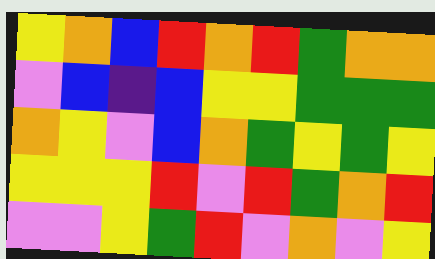[["yellow", "orange", "blue", "red", "orange", "red", "green", "orange", "orange"], ["violet", "blue", "indigo", "blue", "yellow", "yellow", "green", "green", "green"], ["orange", "yellow", "violet", "blue", "orange", "green", "yellow", "green", "yellow"], ["yellow", "yellow", "yellow", "red", "violet", "red", "green", "orange", "red"], ["violet", "violet", "yellow", "green", "red", "violet", "orange", "violet", "yellow"]]